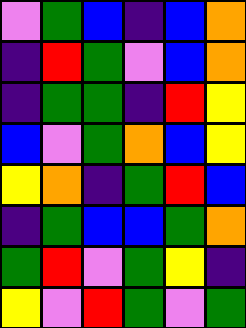[["violet", "green", "blue", "indigo", "blue", "orange"], ["indigo", "red", "green", "violet", "blue", "orange"], ["indigo", "green", "green", "indigo", "red", "yellow"], ["blue", "violet", "green", "orange", "blue", "yellow"], ["yellow", "orange", "indigo", "green", "red", "blue"], ["indigo", "green", "blue", "blue", "green", "orange"], ["green", "red", "violet", "green", "yellow", "indigo"], ["yellow", "violet", "red", "green", "violet", "green"]]